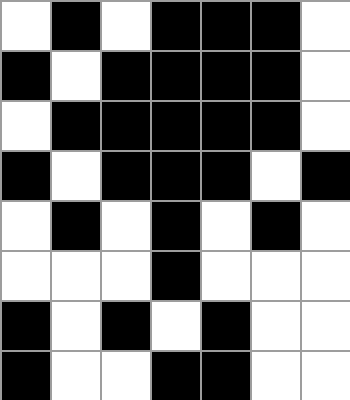[["white", "black", "white", "black", "black", "black", "white"], ["black", "white", "black", "black", "black", "black", "white"], ["white", "black", "black", "black", "black", "black", "white"], ["black", "white", "black", "black", "black", "white", "black"], ["white", "black", "white", "black", "white", "black", "white"], ["white", "white", "white", "black", "white", "white", "white"], ["black", "white", "black", "white", "black", "white", "white"], ["black", "white", "white", "black", "black", "white", "white"]]